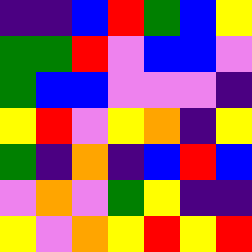[["indigo", "indigo", "blue", "red", "green", "blue", "yellow"], ["green", "green", "red", "violet", "blue", "blue", "violet"], ["green", "blue", "blue", "violet", "violet", "violet", "indigo"], ["yellow", "red", "violet", "yellow", "orange", "indigo", "yellow"], ["green", "indigo", "orange", "indigo", "blue", "red", "blue"], ["violet", "orange", "violet", "green", "yellow", "indigo", "indigo"], ["yellow", "violet", "orange", "yellow", "red", "yellow", "red"]]